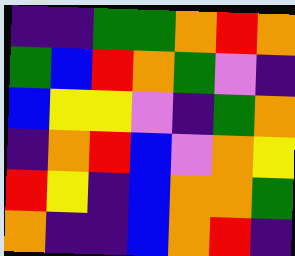[["indigo", "indigo", "green", "green", "orange", "red", "orange"], ["green", "blue", "red", "orange", "green", "violet", "indigo"], ["blue", "yellow", "yellow", "violet", "indigo", "green", "orange"], ["indigo", "orange", "red", "blue", "violet", "orange", "yellow"], ["red", "yellow", "indigo", "blue", "orange", "orange", "green"], ["orange", "indigo", "indigo", "blue", "orange", "red", "indigo"]]